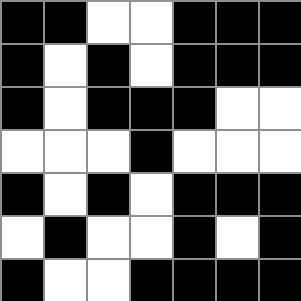[["black", "black", "white", "white", "black", "black", "black"], ["black", "white", "black", "white", "black", "black", "black"], ["black", "white", "black", "black", "black", "white", "white"], ["white", "white", "white", "black", "white", "white", "white"], ["black", "white", "black", "white", "black", "black", "black"], ["white", "black", "white", "white", "black", "white", "black"], ["black", "white", "white", "black", "black", "black", "black"]]